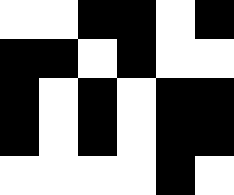[["white", "white", "black", "black", "white", "black"], ["black", "black", "white", "black", "white", "white"], ["black", "white", "black", "white", "black", "black"], ["black", "white", "black", "white", "black", "black"], ["white", "white", "white", "white", "black", "white"]]